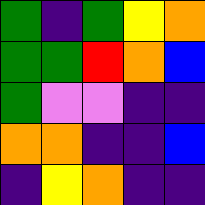[["green", "indigo", "green", "yellow", "orange"], ["green", "green", "red", "orange", "blue"], ["green", "violet", "violet", "indigo", "indigo"], ["orange", "orange", "indigo", "indigo", "blue"], ["indigo", "yellow", "orange", "indigo", "indigo"]]